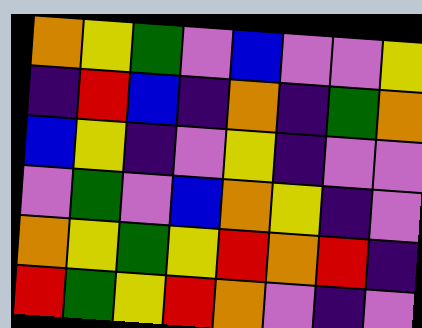[["orange", "yellow", "green", "violet", "blue", "violet", "violet", "yellow"], ["indigo", "red", "blue", "indigo", "orange", "indigo", "green", "orange"], ["blue", "yellow", "indigo", "violet", "yellow", "indigo", "violet", "violet"], ["violet", "green", "violet", "blue", "orange", "yellow", "indigo", "violet"], ["orange", "yellow", "green", "yellow", "red", "orange", "red", "indigo"], ["red", "green", "yellow", "red", "orange", "violet", "indigo", "violet"]]